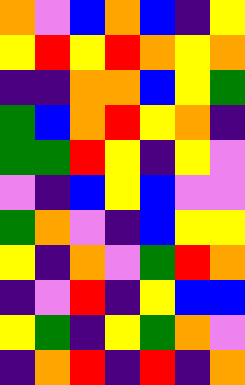[["orange", "violet", "blue", "orange", "blue", "indigo", "yellow"], ["yellow", "red", "yellow", "red", "orange", "yellow", "orange"], ["indigo", "indigo", "orange", "orange", "blue", "yellow", "green"], ["green", "blue", "orange", "red", "yellow", "orange", "indigo"], ["green", "green", "red", "yellow", "indigo", "yellow", "violet"], ["violet", "indigo", "blue", "yellow", "blue", "violet", "violet"], ["green", "orange", "violet", "indigo", "blue", "yellow", "yellow"], ["yellow", "indigo", "orange", "violet", "green", "red", "orange"], ["indigo", "violet", "red", "indigo", "yellow", "blue", "blue"], ["yellow", "green", "indigo", "yellow", "green", "orange", "violet"], ["indigo", "orange", "red", "indigo", "red", "indigo", "orange"]]